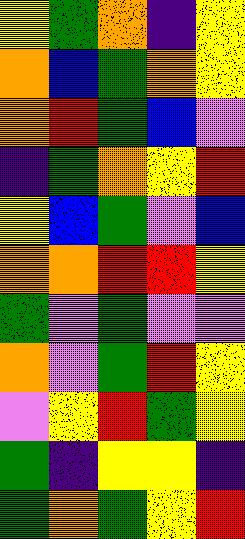[["yellow", "green", "orange", "indigo", "yellow"], ["orange", "blue", "green", "orange", "yellow"], ["orange", "red", "green", "blue", "violet"], ["indigo", "green", "orange", "yellow", "red"], ["yellow", "blue", "green", "violet", "blue"], ["orange", "orange", "red", "red", "yellow"], ["green", "violet", "green", "violet", "violet"], ["orange", "violet", "green", "red", "yellow"], ["violet", "yellow", "red", "green", "yellow"], ["green", "indigo", "yellow", "yellow", "indigo"], ["green", "orange", "green", "yellow", "red"]]